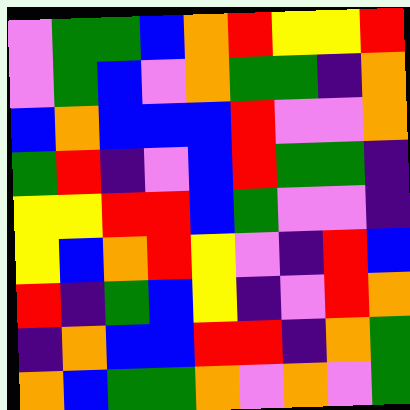[["violet", "green", "green", "blue", "orange", "red", "yellow", "yellow", "red"], ["violet", "green", "blue", "violet", "orange", "green", "green", "indigo", "orange"], ["blue", "orange", "blue", "blue", "blue", "red", "violet", "violet", "orange"], ["green", "red", "indigo", "violet", "blue", "red", "green", "green", "indigo"], ["yellow", "yellow", "red", "red", "blue", "green", "violet", "violet", "indigo"], ["yellow", "blue", "orange", "red", "yellow", "violet", "indigo", "red", "blue"], ["red", "indigo", "green", "blue", "yellow", "indigo", "violet", "red", "orange"], ["indigo", "orange", "blue", "blue", "red", "red", "indigo", "orange", "green"], ["orange", "blue", "green", "green", "orange", "violet", "orange", "violet", "green"]]